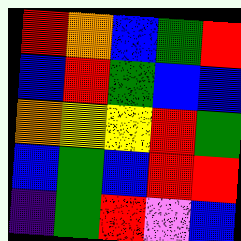[["red", "orange", "blue", "green", "red"], ["blue", "red", "green", "blue", "blue"], ["orange", "yellow", "yellow", "red", "green"], ["blue", "green", "blue", "red", "red"], ["indigo", "green", "red", "violet", "blue"]]